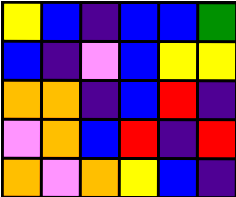[["yellow", "blue", "indigo", "blue", "blue", "green"], ["blue", "indigo", "violet", "blue", "yellow", "yellow"], ["orange", "orange", "indigo", "blue", "red", "indigo"], ["violet", "orange", "blue", "red", "indigo", "red"], ["orange", "violet", "orange", "yellow", "blue", "indigo"]]